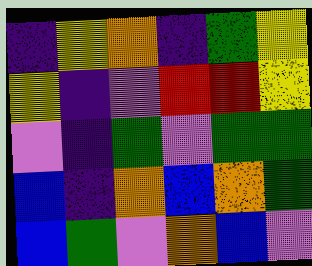[["indigo", "yellow", "orange", "indigo", "green", "yellow"], ["yellow", "indigo", "violet", "red", "red", "yellow"], ["violet", "indigo", "green", "violet", "green", "green"], ["blue", "indigo", "orange", "blue", "orange", "green"], ["blue", "green", "violet", "orange", "blue", "violet"]]